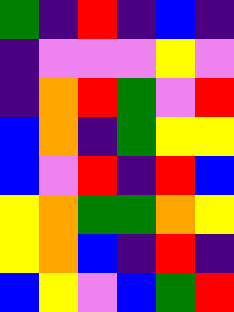[["green", "indigo", "red", "indigo", "blue", "indigo"], ["indigo", "violet", "violet", "violet", "yellow", "violet"], ["indigo", "orange", "red", "green", "violet", "red"], ["blue", "orange", "indigo", "green", "yellow", "yellow"], ["blue", "violet", "red", "indigo", "red", "blue"], ["yellow", "orange", "green", "green", "orange", "yellow"], ["yellow", "orange", "blue", "indigo", "red", "indigo"], ["blue", "yellow", "violet", "blue", "green", "red"]]